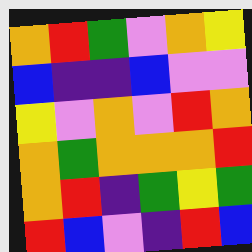[["orange", "red", "green", "violet", "orange", "yellow"], ["blue", "indigo", "indigo", "blue", "violet", "violet"], ["yellow", "violet", "orange", "violet", "red", "orange"], ["orange", "green", "orange", "orange", "orange", "red"], ["orange", "red", "indigo", "green", "yellow", "green"], ["red", "blue", "violet", "indigo", "red", "blue"]]